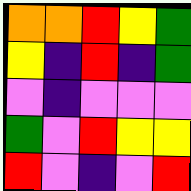[["orange", "orange", "red", "yellow", "green"], ["yellow", "indigo", "red", "indigo", "green"], ["violet", "indigo", "violet", "violet", "violet"], ["green", "violet", "red", "yellow", "yellow"], ["red", "violet", "indigo", "violet", "red"]]